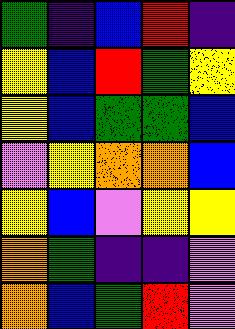[["green", "indigo", "blue", "red", "indigo"], ["yellow", "blue", "red", "green", "yellow"], ["yellow", "blue", "green", "green", "blue"], ["violet", "yellow", "orange", "orange", "blue"], ["yellow", "blue", "violet", "yellow", "yellow"], ["orange", "green", "indigo", "indigo", "violet"], ["orange", "blue", "green", "red", "violet"]]